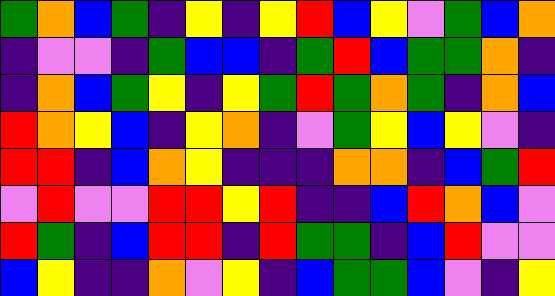[["green", "orange", "blue", "green", "indigo", "yellow", "indigo", "yellow", "red", "blue", "yellow", "violet", "green", "blue", "orange"], ["indigo", "violet", "violet", "indigo", "green", "blue", "blue", "indigo", "green", "red", "blue", "green", "green", "orange", "indigo"], ["indigo", "orange", "blue", "green", "yellow", "indigo", "yellow", "green", "red", "green", "orange", "green", "indigo", "orange", "blue"], ["red", "orange", "yellow", "blue", "indigo", "yellow", "orange", "indigo", "violet", "green", "yellow", "blue", "yellow", "violet", "indigo"], ["red", "red", "indigo", "blue", "orange", "yellow", "indigo", "indigo", "indigo", "orange", "orange", "indigo", "blue", "green", "red"], ["violet", "red", "violet", "violet", "red", "red", "yellow", "red", "indigo", "indigo", "blue", "red", "orange", "blue", "violet"], ["red", "green", "indigo", "blue", "red", "red", "indigo", "red", "green", "green", "indigo", "blue", "red", "violet", "violet"], ["blue", "yellow", "indigo", "indigo", "orange", "violet", "yellow", "indigo", "blue", "green", "green", "blue", "violet", "indigo", "yellow"]]